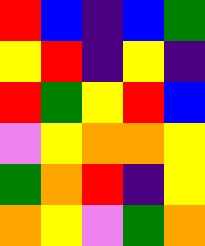[["red", "blue", "indigo", "blue", "green"], ["yellow", "red", "indigo", "yellow", "indigo"], ["red", "green", "yellow", "red", "blue"], ["violet", "yellow", "orange", "orange", "yellow"], ["green", "orange", "red", "indigo", "yellow"], ["orange", "yellow", "violet", "green", "orange"]]